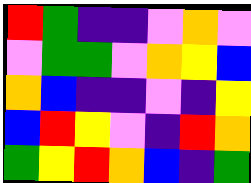[["red", "green", "indigo", "indigo", "violet", "orange", "violet"], ["violet", "green", "green", "violet", "orange", "yellow", "blue"], ["orange", "blue", "indigo", "indigo", "violet", "indigo", "yellow"], ["blue", "red", "yellow", "violet", "indigo", "red", "orange"], ["green", "yellow", "red", "orange", "blue", "indigo", "green"]]